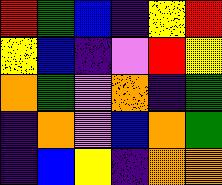[["red", "green", "blue", "indigo", "yellow", "red"], ["yellow", "blue", "indigo", "violet", "red", "yellow"], ["orange", "green", "violet", "orange", "indigo", "green"], ["indigo", "orange", "violet", "blue", "orange", "green"], ["indigo", "blue", "yellow", "indigo", "orange", "orange"]]